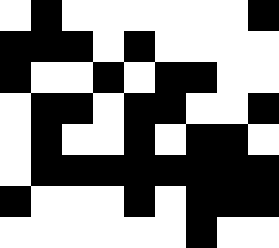[["white", "black", "white", "white", "white", "white", "white", "white", "black"], ["black", "black", "black", "white", "black", "white", "white", "white", "white"], ["black", "white", "white", "black", "white", "black", "black", "white", "white"], ["white", "black", "black", "white", "black", "black", "white", "white", "black"], ["white", "black", "white", "white", "black", "white", "black", "black", "white"], ["white", "black", "black", "black", "black", "black", "black", "black", "black"], ["black", "white", "white", "white", "black", "white", "black", "black", "black"], ["white", "white", "white", "white", "white", "white", "black", "white", "white"]]